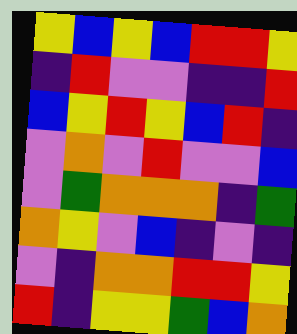[["yellow", "blue", "yellow", "blue", "red", "red", "yellow"], ["indigo", "red", "violet", "violet", "indigo", "indigo", "red"], ["blue", "yellow", "red", "yellow", "blue", "red", "indigo"], ["violet", "orange", "violet", "red", "violet", "violet", "blue"], ["violet", "green", "orange", "orange", "orange", "indigo", "green"], ["orange", "yellow", "violet", "blue", "indigo", "violet", "indigo"], ["violet", "indigo", "orange", "orange", "red", "red", "yellow"], ["red", "indigo", "yellow", "yellow", "green", "blue", "orange"]]